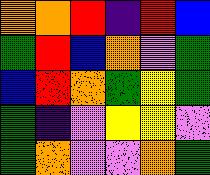[["orange", "orange", "red", "indigo", "red", "blue"], ["green", "red", "blue", "orange", "violet", "green"], ["blue", "red", "orange", "green", "yellow", "green"], ["green", "indigo", "violet", "yellow", "yellow", "violet"], ["green", "orange", "violet", "violet", "orange", "green"]]